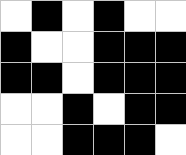[["white", "black", "white", "black", "white", "white"], ["black", "white", "white", "black", "black", "black"], ["black", "black", "white", "black", "black", "black"], ["white", "white", "black", "white", "black", "black"], ["white", "white", "black", "black", "black", "white"]]